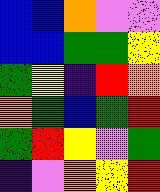[["blue", "blue", "orange", "violet", "violet"], ["blue", "blue", "green", "green", "yellow"], ["green", "yellow", "indigo", "red", "orange"], ["orange", "green", "blue", "green", "red"], ["green", "red", "yellow", "violet", "green"], ["indigo", "violet", "orange", "yellow", "red"]]